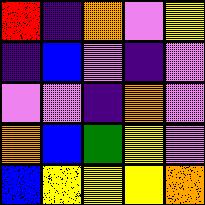[["red", "indigo", "orange", "violet", "yellow"], ["indigo", "blue", "violet", "indigo", "violet"], ["violet", "violet", "indigo", "orange", "violet"], ["orange", "blue", "green", "yellow", "violet"], ["blue", "yellow", "yellow", "yellow", "orange"]]